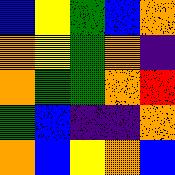[["blue", "yellow", "green", "blue", "orange"], ["orange", "yellow", "green", "orange", "indigo"], ["orange", "green", "green", "orange", "red"], ["green", "blue", "indigo", "indigo", "orange"], ["orange", "blue", "yellow", "orange", "blue"]]